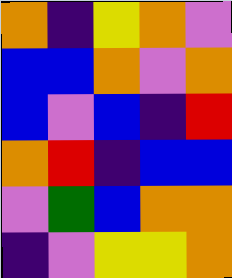[["orange", "indigo", "yellow", "orange", "violet"], ["blue", "blue", "orange", "violet", "orange"], ["blue", "violet", "blue", "indigo", "red"], ["orange", "red", "indigo", "blue", "blue"], ["violet", "green", "blue", "orange", "orange"], ["indigo", "violet", "yellow", "yellow", "orange"]]